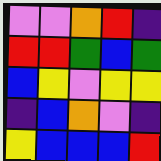[["violet", "violet", "orange", "red", "indigo"], ["red", "red", "green", "blue", "green"], ["blue", "yellow", "violet", "yellow", "yellow"], ["indigo", "blue", "orange", "violet", "indigo"], ["yellow", "blue", "blue", "blue", "red"]]